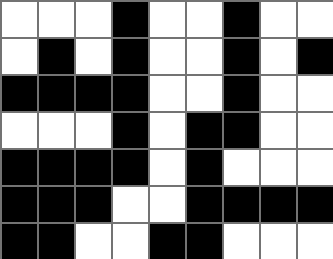[["white", "white", "white", "black", "white", "white", "black", "white", "white"], ["white", "black", "white", "black", "white", "white", "black", "white", "black"], ["black", "black", "black", "black", "white", "white", "black", "white", "white"], ["white", "white", "white", "black", "white", "black", "black", "white", "white"], ["black", "black", "black", "black", "white", "black", "white", "white", "white"], ["black", "black", "black", "white", "white", "black", "black", "black", "black"], ["black", "black", "white", "white", "black", "black", "white", "white", "white"]]